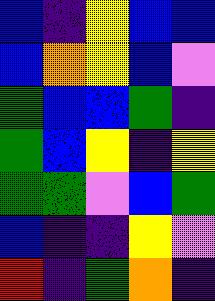[["blue", "indigo", "yellow", "blue", "blue"], ["blue", "orange", "yellow", "blue", "violet"], ["green", "blue", "blue", "green", "indigo"], ["green", "blue", "yellow", "indigo", "yellow"], ["green", "green", "violet", "blue", "green"], ["blue", "indigo", "indigo", "yellow", "violet"], ["red", "indigo", "green", "orange", "indigo"]]